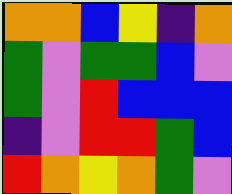[["orange", "orange", "blue", "yellow", "indigo", "orange"], ["green", "violet", "green", "green", "blue", "violet"], ["green", "violet", "red", "blue", "blue", "blue"], ["indigo", "violet", "red", "red", "green", "blue"], ["red", "orange", "yellow", "orange", "green", "violet"]]